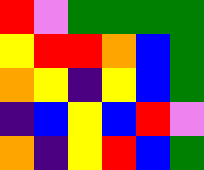[["red", "violet", "green", "green", "green", "green"], ["yellow", "red", "red", "orange", "blue", "green"], ["orange", "yellow", "indigo", "yellow", "blue", "green"], ["indigo", "blue", "yellow", "blue", "red", "violet"], ["orange", "indigo", "yellow", "red", "blue", "green"]]